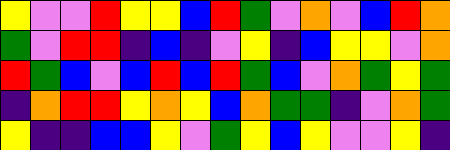[["yellow", "violet", "violet", "red", "yellow", "yellow", "blue", "red", "green", "violet", "orange", "violet", "blue", "red", "orange"], ["green", "violet", "red", "red", "indigo", "blue", "indigo", "violet", "yellow", "indigo", "blue", "yellow", "yellow", "violet", "orange"], ["red", "green", "blue", "violet", "blue", "red", "blue", "red", "green", "blue", "violet", "orange", "green", "yellow", "green"], ["indigo", "orange", "red", "red", "yellow", "orange", "yellow", "blue", "orange", "green", "green", "indigo", "violet", "orange", "green"], ["yellow", "indigo", "indigo", "blue", "blue", "yellow", "violet", "green", "yellow", "blue", "yellow", "violet", "violet", "yellow", "indigo"]]